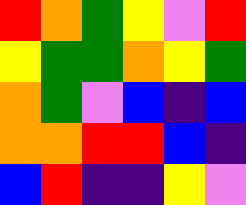[["red", "orange", "green", "yellow", "violet", "red"], ["yellow", "green", "green", "orange", "yellow", "green"], ["orange", "green", "violet", "blue", "indigo", "blue"], ["orange", "orange", "red", "red", "blue", "indigo"], ["blue", "red", "indigo", "indigo", "yellow", "violet"]]